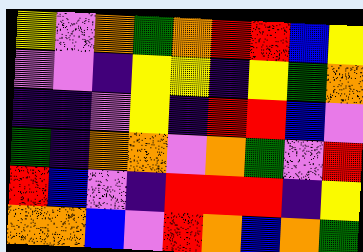[["yellow", "violet", "orange", "green", "orange", "red", "red", "blue", "yellow"], ["violet", "violet", "indigo", "yellow", "yellow", "indigo", "yellow", "green", "orange"], ["indigo", "indigo", "violet", "yellow", "indigo", "red", "red", "blue", "violet"], ["green", "indigo", "orange", "orange", "violet", "orange", "green", "violet", "red"], ["red", "blue", "violet", "indigo", "red", "red", "red", "indigo", "yellow"], ["orange", "orange", "blue", "violet", "red", "orange", "blue", "orange", "green"]]